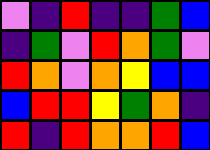[["violet", "indigo", "red", "indigo", "indigo", "green", "blue"], ["indigo", "green", "violet", "red", "orange", "green", "violet"], ["red", "orange", "violet", "orange", "yellow", "blue", "blue"], ["blue", "red", "red", "yellow", "green", "orange", "indigo"], ["red", "indigo", "red", "orange", "orange", "red", "blue"]]